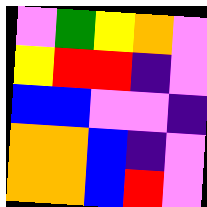[["violet", "green", "yellow", "orange", "violet"], ["yellow", "red", "red", "indigo", "violet"], ["blue", "blue", "violet", "violet", "indigo"], ["orange", "orange", "blue", "indigo", "violet"], ["orange", "orange", "blue", "red", "violet"]]